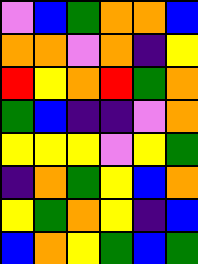[["violet", "blue", "green", "orange", "orange", "blue"], ["orange", "orange", "violet", "orange", "indigo", "yellow"], ["red", "yellow", "orange", "red", "green", "orange"], ["green", "blue", "indigo", "indigo", "violet", "orange"], ["yellow", "yellow", "yellow", "violet", "yellow", "green"], ["indigo", "orange", "green", "yellow", "blue", "orange"], ["yellow", "green", "orange", "yellow", "indigo", "blue"], ["blue", "orange", "yellow", "green", "blue", "green"]]